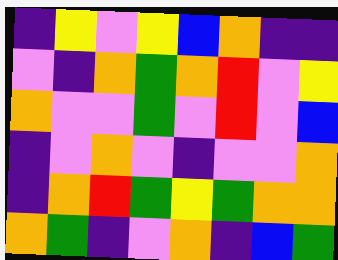[["indigo", "yellow", "violet", "yellow", "blue", "orange", "indigo", "indigo"], ["violet", "indigo", "orange", "green", "orange", "red", "violet", "yellow"], ["orange", "violet", "violet", "green", "violet", "red", "violet", "blue"], ["indigo", "violet", "orange", "violet", "indigo", "violet", "violet", "orange"], ["indigo", "orange", "red", "green", "yellow", "green", "orange", "orange"], ["orange", "green", "indigo", "violet", "orange", "indigo", "blue", "green"]]